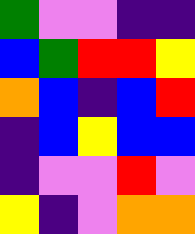[["green", "violet", "violet", "indigo", "indigo"], ["blue", "green", "red", "red", "yellow"], ["orange", "blue", "indigo", "blue", "red"], ["indigo", "blue", "yellow", "blue", "blue"], ["indigo", "violet", "violet", "red", "violet"], ["yellow", "indigo", "violet", "orange", "orange"]]